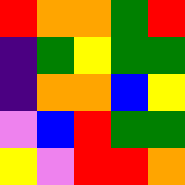[["red", "orange", "orange", "green", "red"], ["indigo", "green", "yellow", "green", "green"], ["indigo", "orange", "orange", "blue", "yellow"], ["violet", "blue", "red", "green", "green"], ["yellow", "violet", "red", "red", "orange"]]